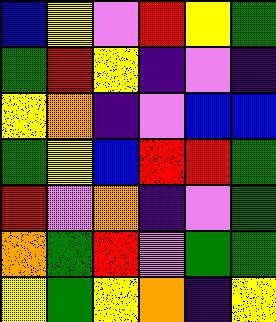[["blue", "yellow", "violet", "red", "yellow", "green"], ["green", "red", "yellow", "indigo", "violet", "indigo"], ["yellow", "orange", "indigo", "violet", "blue", "blue"], ["green", "yellow", "blue", "red", "red", "green"], ["red", "violet", "orange", "indigo", "violet", "green"], ["orange", "green", "red", "violet", "green", "green"], ["yellow", "green", "yellow", "orange", "indigo", "yellow"]]